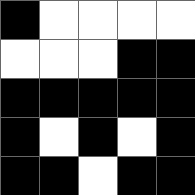[["black", "white", "white", "white", "white"], ["white", "white", "white", "black", "black"], ["black", "black", "black", "black", "black"], ["black", "white", "black", "white", "black"], ["black", "black", "white", "black", "black"]]